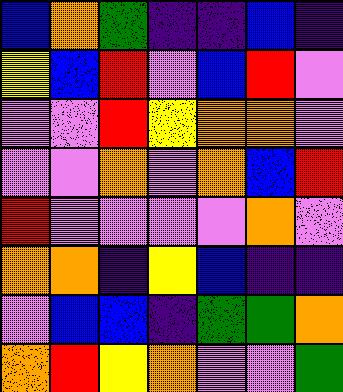[["blue", "orange", "green", "indigo", "indigo", "blue", "indigo"], ["yellow", "blue", "red", "violet", "blue", "red", "violet"], ["violet", "violet", "red", "yellow", "orange", "orange", "violet"], ["violet", "violet", "orange", "violet", "orange", "blue", "red"], ["red", "violet", "violet", "violet", "violet", "orange", "violet"], ["orange", "orange", "indigo", "yellow", "blue", "indigo", "indigo"], ["violet", "blue", "blue", "indigo", "green", "green", "orange"], ["orange", "red", "yellow", "orange", "violet", "violet", "green"]]